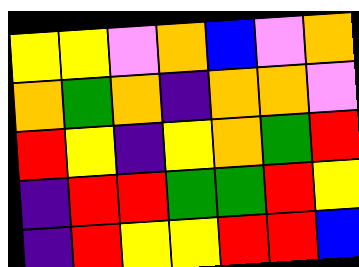[["yellow", "yellow", "violet", "orange", "blue", "violet", "orange"], ["orange", "green", "orange", "indigo", "orange", "orange", "violet"], ["red", "yellow", "indigo", "yellow", "orange", "green", "red"], ["indigo", "red", "red", "green", "green", "red", "yellow"], ["indigo", "red", "yellow", "yellow", "red", "red", "blue"]]